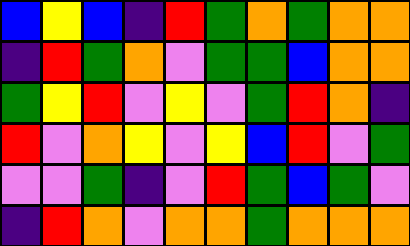[["blue", "yellow", "blue", "indigo", "red", "green", "orange", "green", "orange", "orange"], ["indigo", "red", "green", "orange", "violet", "green", "green", "blue", "orange", "orange"], ["green", "yellow", "red", "violet", "yellow", "violet", "green", "red", "orange", "indigo"], ["red", "violet", "orange", "yellow", "violet", "yellow", "blue", "red", "violet", "green"], ["violet", "violet", "green", "indigo", "violet", "red", "green", "blue", "green", "violet"], ["indigo", "red", "orange", "violet", "orange", "orange", "green", "orange", "orange", "orange"]]